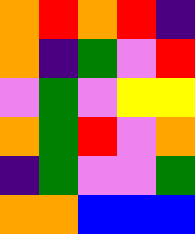[["orange", "red", "orange", "red", "indigo"], ["orange", "indigo", "green", "violet", "red"], ["violet", "green", "violet", "yellow", "yellow"], ["orange", "green", "red", "violet", "orange"], ["indigo", "green", "violet", "violet", "green"], ["orange", "orange", "blue", "blue", "blue"]]